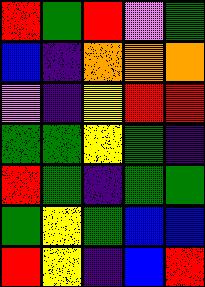[["red", "green", "red", "violet", "green"], ["blue", "indigo", "orange", "orange", "orange"], ["violet", "indigo", "yellow", "red", "red"], ["green", "green", "yellow", "green", "indigo"], ["red", "green", "indigo", "green", "green"], ["green", "yellow", "green", "blue", "blue"], ["red", "yellow", "indigo", "blue", "red"]]